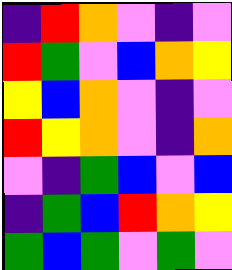[["indigo", "red", "orange", "violet", "indigo", "violet"], ["red", "green", "violet", "blue", "orange", "yellow"], ["yellow", "blue", "orange", "violet", "indigo", "violet"], ["red", "yellow", "orange", "violet", "indigo", "orange"], ["violet", "indigo", "green", "blue", "violet", "blue"], ["indigo", "green", "blue", "red", "orange", "yellow"], ["green", "blue", "green", "violet", "green", "violet"]]